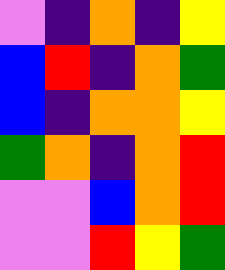[["violet", "indigo", "orange", "indigo", "yellow"], ["blue", "red", "indigo", "orange", "green"], ["blue", "indigo", "orange", "orange", "yellow"], ["green", "orange", "indigo", "orange", "red"], ["violet", "violet", "blue", "orange", "red"], ["violet", "violet", "red", "yellow", "green"]]